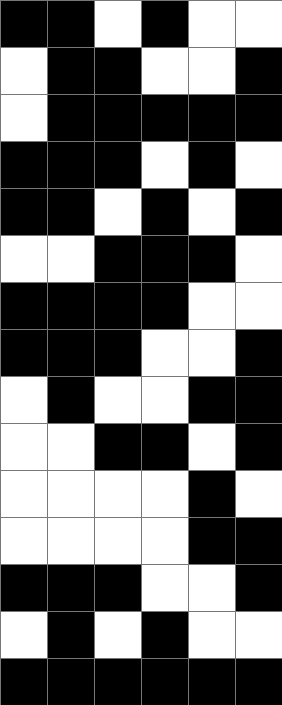[["black", "black", "white", "black", "white", "white"], ["white", "black", "black", "white", "white", "black"], ["white", "black", "black", "black", "black", "black"], ["black", "black", "black", "white", "black", "white"], ["black", "black", "white", "black", "white", "black"], ["white", "white", "black", "black", "black", "white"], ["black", "black", "black", "black", "white", "white"], ["black", "black", "black", "white", "white", "black"], ["white", "black", "white", "white", "black", "black"], ["white", "white", "black", "black", "white", "black"], ["white", "white", "white", "white", "black", "white"], ["white", "white", "white", "white", "black", "black"], ["black", "black", "black", "white", "white", "black"], ["white", "black", "white", "black", "white", "white"], ["black", "black", "black", "black", "black", "black"]]